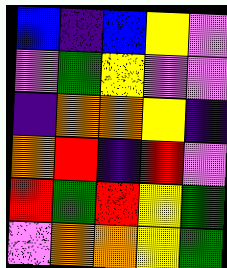[["blue", "indigo", "blue", "yellow", "violet"], ["violet", "green", "yellow", "violet", "violet"], ["indigo", "orange", "orange", "yellow", "indigo"], ["orange", "red", "indigo", "red", "violet"], ["red", "green", "red", "yellow", "green"], ["violet", "orange", "orange", "yellow", "green"]]